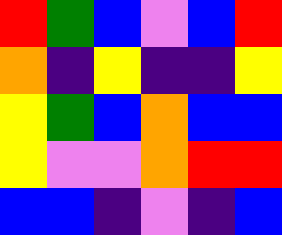[["red", "green", "blue", "violet", "blue", "red"], ["orange", "indigo", "yellow", "indigo", "indigo", "yellow"], ["yellow", "green", "blue", "orange", "blue", "blue"], ["yellow", "violet", "violet", "orange", "red", "red"], ["blue", "blue", "indigo", "violet", "indigo", "blue"]]